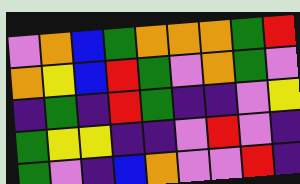[["violet", "orange", "blue", "green", "orange", "orange", "orange", "green", "red"], ["orange", "yellow", "blue", "red", "green", "violet", "orange", "green", "violet"], ["indigo", "green", "indigo", "red", "green", "indigo", "indigo", "violet", "yellow"], ["green", "yellow", "yellow", "indigo", "indigo", "violet", "red", "violet", "indigo"], ["green", "violet", "indigo", "blue", "orange", "violet", "violet", "red", "indigo"]]